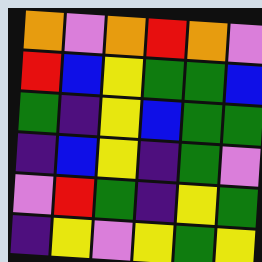[["orange", "violet", "orange", "red", "orange", "violet"], ["red", "blue", "yellow", "green", "green", "blue"], ["green", "indigo", "yellow", "blue", "green", "green"], ["indigo", "blue", "yellow", "indigo", "green", "violet"], ["violet", "red", "green", "indigo", "yellow", "green"], ["indigo", "yellow", "violet", "yellow", "green", "yellow"]]